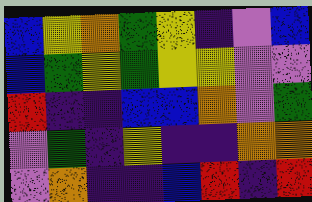[["blue", "yellow", "orange", "green", "yellow", "indigo", "violet", "blue"], ["blue", "green", "yellow", "green", "yellow", "yellow", "violet", "violet"], ["red", "indigo", "indigo", "blue", "blue", "orange", "violet", "green"], ["violet", "green", "indigo", "yellow", "indigo", "indigo", "orange", "orange"], ["violet", "orange", "indigo", "indigo", "blue", "red", "indigo", "red"]]